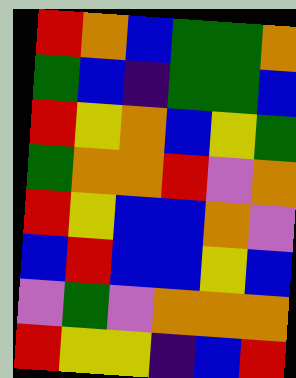[["red", "orange", "blue", "green", "green", "orange"], ["green", "blue", "indigo", "green", "green", "blue"], ["red", "yellow", "orange", "blue", "yellow", "green"], ["green", "orange", "orange", "red", "violet", "orange"], ["red", "yellow", "blue", "blue", "orange", "violet"], ["blue", "red", "blue", "blue", "yellow", "blue"], ["violet", "green", "violet", "orange", "orange", "orange"], ["red", "yellow", "yellow", "indigo", "blue", "red"]]